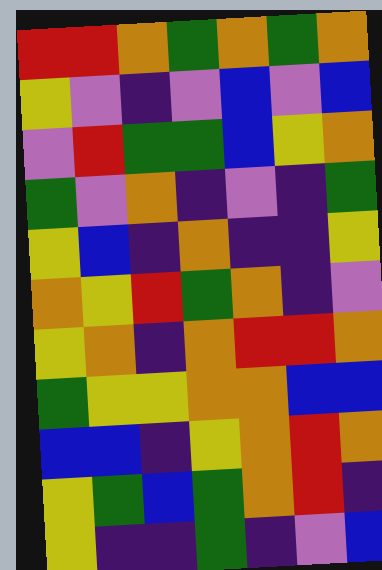[["red", "red", "orange", "green", "orange", "green", "orange"], ["yellow", "violet", "indigo", "violet", "blue", "violet", "blue"], ["violet", "red", "green", "green", "blue", "yellow", "orange"], ["green", "violet", "orange", "indigo", "violet", "indigo", "green"], ["yellow", "blue", "indigo", "orange", "indigo", "indigo", "yellow"], ["orange", "yellow", "red", "green", "orange", "indigo", "violet"], ["yellow", "orange", "indigo", "orange", "red", "red", "orange"], ["green", "yellow", "yellow", "orange", "orange", "blue", "blue"], ["blue", "blue", "indigo", "yellow", "orange", "red", "orange"], ["yellow", "green", "blue", "green", "orange", "red", "indigo"], ["yellow", "indigo", "indigo", "green", "indigo", "violet", "blue"]]